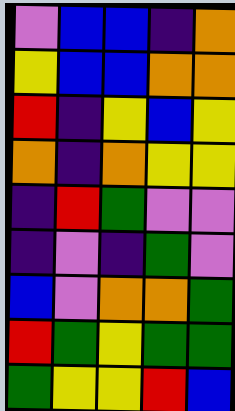[["violet", "blue", "blue", "indigo", "orange"], ["yellow", "blue", "blue", "orange", "orange"], ["red", "indigo", "yellow", "blue", "yellow"], ["orange", "indigo", "orange", "yellow", "yellow"], ["indigo", "red", "green", "violet", "violet"], ["indigo", "violet", "indigo", "green", "violet"], ["blue", "violet", "orange", "orange", "green"], ["red", "green", "yellow", "green", "green"], ["green", "yellow", "yellow", "red", "blue"]]